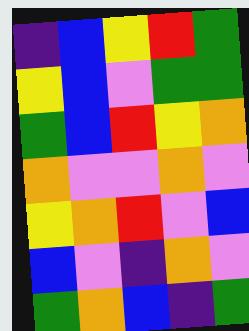[["indigo", "blue", "yellow", "red", "green"], ["yellow", "blue", "violet", "green", "green"], ["green", "blue", "red", "yellow", "orange"], ["orange", "violet", "violet", "orange", "violet"], ["yellow", "orange", "red", "violet", "blue"], ["blue", "violet", "indigo", "orange", "violet"], ["green", "orange", "blue", "indigo", "green"]]